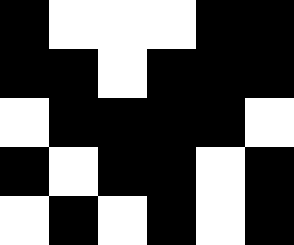[["black", "white", "white", "white", "black", "black"], ["black", "black", "white", "black", "black", "black"], ["white", "black", "black", "black", "black", "white"], ["black", "white", "black", "black", "white", "black"], ["white", "black", "white", "black", "white", "black"]]